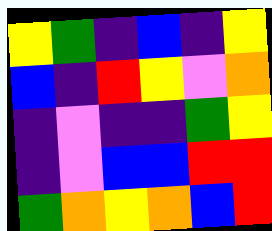[["yellow", "green", "indigo", "blue", "indigo", "yellow"], ["blue", "indigo", "red", "yellow", "violet", "orange"], ["indigo", "violet", "indigo", "indigo", "green", "yellow"], ["indigo", "violet", "blue", "blue", "red", "red"], ["green", "orange", "yellow", "orange", "blue", "red"]]